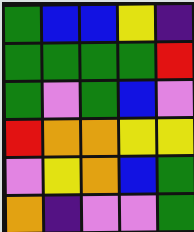[["green", "blue", "blue", "yellow", "indigo"], ["green", "green", "green", "green", "red"], ["green", "violet", "green", "blue", "violet"], ["red", "orange", "orange", "yellow", "yellow"], ["violet", "yellow", "orange", "blue", "green"], ["orange", "indigo", "violet", "violet", "green"]]